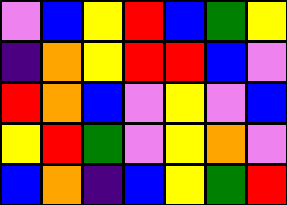[["violet", "blue", "yellow", "red", "blue", "green", "yellow"], ["indigo", "orange", "yellow", "red", "red", "blue", "violet"], ["red", "orange", "blue", "violet", "yellow", "violet", "blue"], ["yellow", "red", "green", "violet", "yellow", "orange", "violet"], ["blue", "orange", "indigo", "blue", "yellow", "green", "red"]]